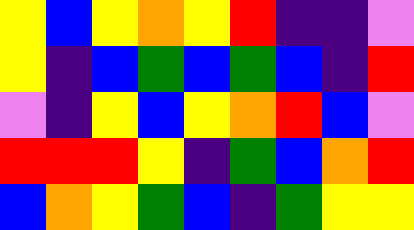[["yellow", "blue", "yellow", "orange", "yellow", "red", "indigo", "indigo", "violet"], ["yellow", "indigo", "blue", "green", "blue", "green", "blue", "indigo", "red"], ["violet", "indigo", "yellow", "blue", "yellow", "orange", "red", "blue", "violet"], ["red", "red", "red", "yellow", "indigo", "green", "blue", "orange", "red"], ["blue", "orange", "yellow", "green", "blue", "indigo", "green", "yellow", "yellow"]]